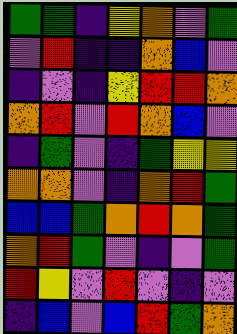[["green", "green", "indigo", "yellow", "orange", "violet", "green"], ["violet", "red", "indigo", "indigo", "orange", "blue", "violet"], ["indigo", "violet", "indigo", "yellow", "red", "red", "orange"], ["orange", "red", "violet", "red", "orange", "blue", "violet"], ["indigo", "green", "violet", "indigo", "green", "yellow", "yellow"], ["orange", "orange", "violet", "indigo", "orange", "red", "green"], ["blue", "blue", "green", "orange", "red", "orange", "green"], ["orange", "red", "green", "violet", "indigo", "violet", "green"], ["red", "yellow", "violet", "red", "violet", "indigo", "violet"], ["indigo", "blue", "violet", "blue", "red", "green", "orange"]]